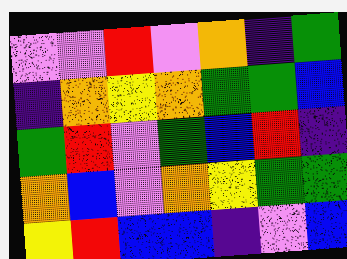[["violet", "violet", "red", "violet", "orange", "indigo", "green"], ["indigo", "orange", "yellow", "orange", "green", "green", "blue"], ["green", "red", "violet", "green", "blue", "red", "indigo"], ["orange", "blue", "violet", "orange", "yellow", "green", "green"], ["yellow", "red", "blue", "blue", "indigo", "violet", "blue"]]